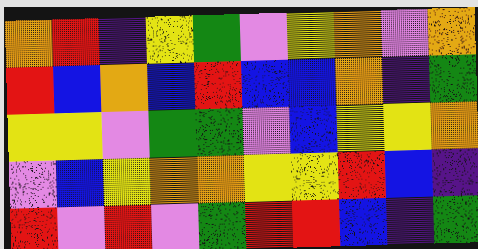[["orange", "red", "indigo", "yellow", "green", "violet", "yellow", "orange", "violet", "orange"], ["red", "blue", "orange", "blue", "red", "blue", "blue", "orange", "indigo", "green"], ["yellow", "yellow", "violet", "green", "green", "violet", "blue", "yellow", "yellow", "orange"], ["violet", "blue", "yellow", "orange", "orange", "yellow", "yellow", "red", "blue", "indigo"], ["red", "violet", "red", "violet", "green", "red", "red", "blue", "indigo", "green"]]